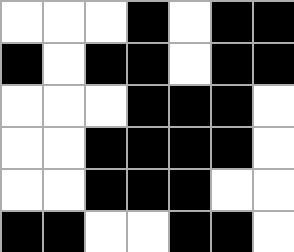[["white", "white", "white", "black", "white", "black", "black"], ["black", "white", "black", "black", "white", "black", "black"], ["white", "white", "white", "black", "black", "black", "white"], ["white", "white", "black", "black", "black", "black", "white"], ["white", "white", "black", "black", "black", "white", "white"], ["black", "black", "white", "white", "black", "black", "white"]]